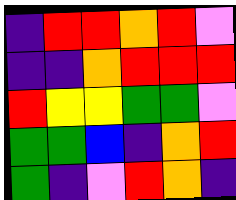[["indigo", "red", "red", "orange", "red", "violet"], ["indigo", "indigo", "orange", "red", "red", "red"], ["red", "yellow", "yellow", "green", "green", "violet"], ["green", "green", "blue", "indigo", "orange", "red"], ["green", "indigo", "violet", "red", "orange", "indigo"]]